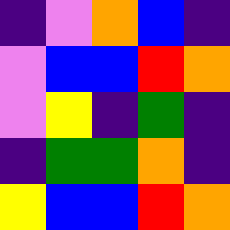[["indigo", "violet", "orange", "blue", "indigo"], ["violet", "blue", "blue", "red", "orange"], ["violet", "yellow", "indigo", "green", "indigo"], ["indigo", "green", "green", "orange", "indigo"], ["yellow", "blue", "blue", "red", "orange"]]